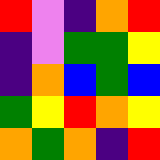[["red", "violet", "indigo", "orange", "red"], ["indigo", "violet", "green", "green", "yellow"], ["indigo", "orange", "blue", "green", "blue"], ["green", "yellow", "red", "orange", "yellow"], ["orange", "green", "orange", "indigo", "red"]]